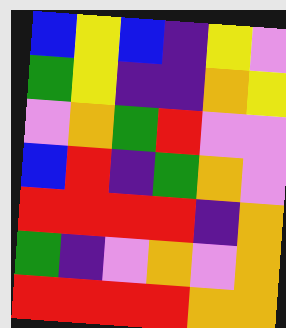[["blue", "yellow", "blue", "indigo", "yellow", "violet"], ["green", "yellow", "indigo", "indigo", "orange", "yellow"], ["violet", "orange", "green", "red", "violet", "violet"], ["blue", "red", "indigo", "green", "orange", "violet"], ["red", "red", "red", "red", "indigo", "orange"], ["green", "indigo", "violet", "orange", "violet", "orange"], ["red", "red", "red", "red", "orange", "orange"]]